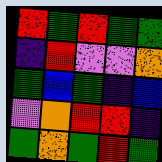[["red", "green", "red", "green", "green"], ["indigo", "red", "violet", "violet", "orange"], ["green", "blue", "green", "indigo", "blue"], ["violet", "orange", "red", "red", "indigo"], ["green", "orange", "green", "red", "green"]]